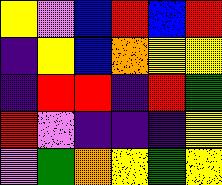[["yellow", "violet", "blue", "red", "blue", "red"], ["indigo", "yellow", "blue", "orange", "yellow", "yellow"], ["indigo", "red", "red", "indigo", "red", "green"], ["red", "violet", "indigo", "indigo", "indigo", "yellow"], ["violet", "green", "orange", "yellow", "green", "yellow"]]